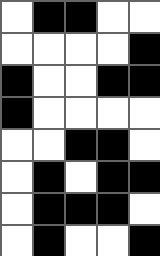[["white", "black", "black", "white", "white"], ["white", "white", "white", "white", "black"], ["black", "white", "white", "black", "black"], ["black", "white", "white", "white", "white"], ["white", "white", "black", "black", "white"], ["white", "black", "white", "black", "black"], ["white", "black", "black", "black", "white"], ["white", "black", "white", "white", "black"]]